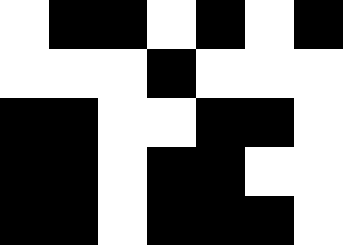[["white", "black", "black", "white", "black", "white", "black"], ["white", "white", "white", "black", "white", "white", "white"], ["black", "black", "white", "white", "black", "black", "white"], ["black", "black", "white", "black", "black", "white", "white"], ["black", "black", "white", "black", "black", "black", "white"]]